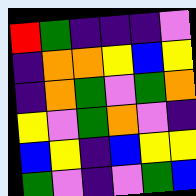[["red", "green", "indigo", "indigo", "indigo", "violet"], ["indigo", "orange", "orange", "yellow", "blue", "yellow"], ["indigo", "orange", "green", "violet", "green", "orange"], ["yellow", "violet", "green", "orange", "violet", "indigo"], ["blue", "yellow", "indigo", "blue", "yellow", "yellow"], ["green", "violet", "indigo", "violet", "green", "blue"]]